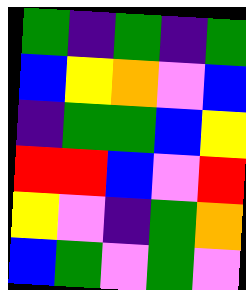[["green", "indigo", "green", "indigo", "green"], ["blue", "yellow", "orange", "violet", "blue"], ["indigo", "green", "green", "blue", "yellow"], ["red", "red", "blue", "violet", "red"], ["yellow", "violet", "indigo", "green", "orange"], ["blue", "green", "violet", "green", "violet"]]